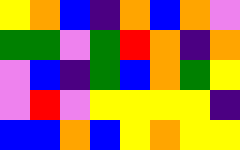[["yellow", "orange", "blue", "indigo", "orange", "blue", "orange", "violet"], ["green", "green", "violet", "green", "red", "orange", "indigo", "orange"], ["violet", "blue", "indigo", "green", "blue", "orange", "green", "yellow"], ["violet", "red", "violet", "yellow", "yellow", "yellow", "yellow", "indigo"], ["blue", "blue", "orange", "blue", "yellow", "orange", "yellow", "yellow"]]